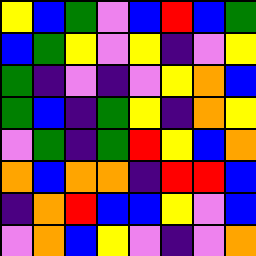[["yellow", "blue", "green", "violet", "blue", "red", "blue", "green"], ["blue", "green", "yellow", "violet", "yellow", "indigo", "violet", "yellow"], ["green", "indigo", "violet", "indigo", "violet", "yellow", "orange", "blue"], ["green", "blue", "indigo", "green", "yellow", "indigo", "orange", "yellow"], ["violet", "green", "indigo", "green", "red", "yellow", "blue", "orange"], ["orange", "blue", "orange", "orange", "indigo", "red", "red", "blue"], ["indigo", "orange", "red", "blue", "blue", "yellow", "violet", "blue"], ["violet", "orange", "blue", "yellow", "violet", "indigo", "violet", "orange"]]